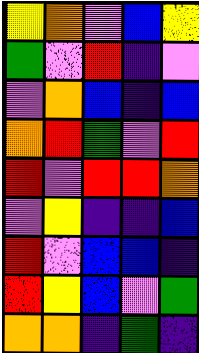[["yellow", "orange", "violet", "blue", "yellow"], ["green", "violet", "red", "indigo", "violet"], ["violet", "orange", "blue", "indigo", "blue"], ["orange", "red", "green", "violet", "red"], ["red", "violet", "red", "red", "orange"], ["violet", "yellow", "indigo", "indigo", "blue"], ["red", "violet", "blue", "blue", "indigo"], ["red", "yellow", "blue", "violet", "green"], ["orange", "orange", "indigo", "green", "indigo"]]